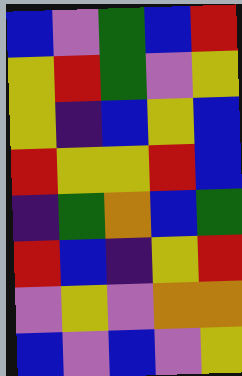[["blue", "violet", "green", "blue", "red"], ["yellow", "red", "green", "violet", "yellow"], ["yellow", "indigo", "blue", "yellow", "blue"], ["red", "yellow", "yellow", "red", "blue"], ["indigo", "green", "orange", "blue", "green"], ["red", "blue", "indigo", "yellow", "red"], ["violet", "yellow", "violet", "orange", "orange"], ["blue", "violet", "blue", "violet", "yellow"]]